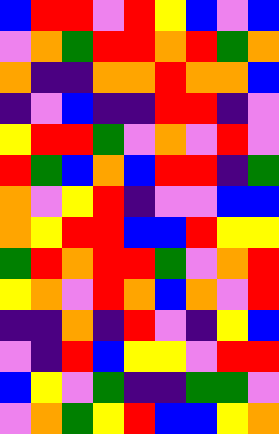[["blue", "red", "red", "violet", "red", "yellow", "blue", "violet", "blue"], ["violet", "orange", "green", "red", "red", "orange", "red", "green", "orange"], ["orange", "indigo", "indigo", "orange", "orange", "red", "orange", "orange", "blue"], ["indigo", "violet", "blue", "indigo", "indigo", "red", "red", "indigo", "violet"], ["yellow", "red", "red", "green", "violet", "orange", "violet", "red", "violet"], ["red", "green", "blue", "orange", "blue", "red", "red", "indigo", "green"], ["orange", "violet", "yellow", "red", "indigo", "violet", "violet", "blue", "blue"], ["orange", "yellow", "red", "red", "blue", "blue", "red", "yellow", "yellow"], ["green", "red", "orange", "red", "red", "green", "violet", "orange", "red"], ["yellow", "orange", "violet", "red", "orange", "blue", "orange", "violet", "red"], ["indigo", "indigo", "orange", "indigo", "red", "violet", "indigo", "yellow", "blue"], ["violet", "indigo", "red", "blue", "yellow", "yellow", "violet", "red", "red"], ["blue", "yellow", "violet", "green", "indigo", "indigo", "green", "green", "violet"], ["violet", "orange", "green", "yellow", "red", "blue", "blue", "yellow", "orange"]]